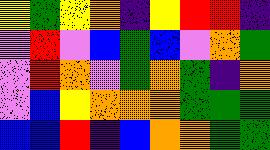[["yellow", "green", "yellow", "orange", "indigo", "yellow", "red", "red", "indigo"], ["violet", "red", "violet", "blue", "green", "blue", "violet", "orange", "green"], ["violet", "red", "orange", "violet", "green", "orange", "green", "indigo", "orange"], ["violet", "blue", "yellow", "orange", "orange", "orange", "green", "green", "green"], ["blue", "blue", "red", "indigo", "blue", "orange", "orange", "green", "green"]]